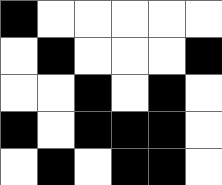[["black", "white", "white", "white", "white", "white"], ["white", "black", "white", "white", "white", "black"], ["white", "white", "black", "white", "black", "white"], ["black", "white", "black", "black", "black", "white"], ["white", "black", "white", "black", "black", "white"]]